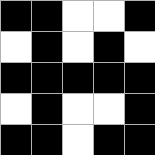[["black", "black", "white", "white", "black"], ["white", "black", "white", "black", "white"], ["black", "black", "black", "black", "black"], ["white", "black", "white", "white", "black"], ["black", "black", "white", "black", "black"]]